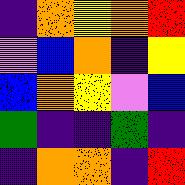[["indigo", "orange", "yellow", "orange", "red"], ["violet", "blue", "orange", "indigo", "yellow"], ["blue", "orange", "yellow", "violet", "blue"], ["green", "indigo", "indigo", "green", "indigo"], ["indigo", "orange", "orange", "indigo", "red"]]